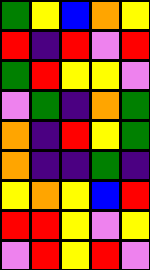[["green", "yellow", "blue", "orange", "yellow"], ["red", "indigo", "red", "violet", "red"], ["green", "red", "yellow", "yellow", "violet"], ["violet", "green", "indigo", "orange", "green"], ["orange", "indigo", "red", "yellow", "green"], ["orange", "indigo", "indigo", "green", "indigo"], ["yellow", "orange", "yellow", "blue", "red"], ["red", "red", "yellow", "violet", "yellow"], ["violet", "red", "yellow", "red", "violet"]]